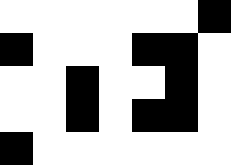[["white", "white", "white", "white", "white", "white", "black"], ["black", "white", "white", "white", "black", "black", "white"], ["white", "white", "black", "white", "white", "black", "white"], ["white", "white", "black", "white", "black", "black", "white"], ["black", "white", "white", "white", "white", "white", "white"]]